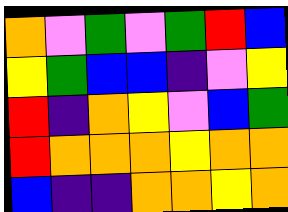[["orange", "violet", "green", "violet", "green", "red", "blue"], ["yellow", "green", "blue", "blue", "indigo", "violet", "yellow"], ["red", "indigo", "orange", "yellow", "violet", "blue", "green"], ["red", "orange", "orange", "orange", "yellow", "orange", "orange"], ["blue", "indigo", "indigo", "orange", "orange", "yellow", "orange"]]